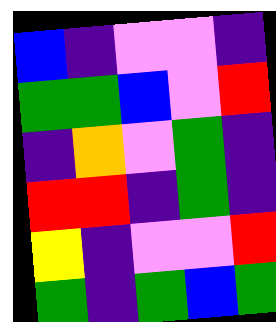[["blue", "indigo", "violet", "violet", "indigo"], ["green", "green", "blue", "violet", "red"], ["indigo", "orange", "violet", "green", "indigo"], ["red", "red", "indigo", "green", "indigo"], ["yellow", "indigo", "violet", "violet", "red"], ["green", "indigo", "green", "blue", "green"]]